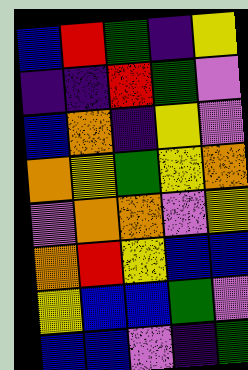[["blue", "red", "green", "indigo", "yellow"], ["indigo", "indigo", "red", "green", "violet"], ["blue", "orange", "indigo", "yellow", "violet"], ["orange", "yellow", "green", "yellow", "orange"], ["violet", "orange", "orange", "violet", "yellow"], ["orange", "red", "yellow", "blue", "blue"], ["yellow", "blue", "blue", "green", "violet"], ["blue", "blue", "violet", "indigo", "green"]]